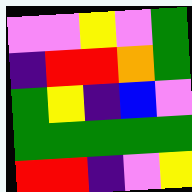[["violet", "violet", "yellow", "violet", "green"], ["indigo", "red", "red", "orange", "green"], ["green", "yellow", "indigo", "blue", "violet"], ["green", "green", "green", "green", "green"], ["red", "red", "indigo", "violet", "yellow"]]